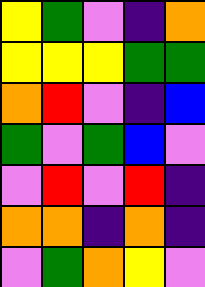[["yellow", "green", "violet", "indigo", "orange"], ["yellow", "yellow", "yellow", "green", "green"], ["orange", "red", "violet", "indigo", "blue"], ["green", "violet", "green", "blue", "violet"], ["violet", "red", "violet", "red", "indigo"], ["orange", "orange", "indigo", "orange", "indigo"], ["violet", "green", "orange", "yellow", "violet"]]